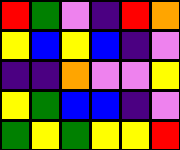[["red", "green", "violet", "indigo", "red", "orange"], ["yellow", "blue", "yellow", "blue", "indigo", "violet"], ["indigo", "indigo", "orange", "violet", "violet", "yellow"], ["yellow", "green", "blue", "blue", "indigo", "violet"], ["green", "yellow", "green", "yellow", "yellow", "red"]]